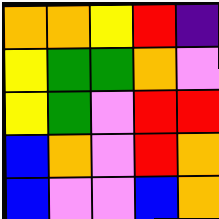[["orange", "orange", "yellow", "red", "indigo"], ["yellow", "green", "green", "orange", "violet"], ["yellow", "green", "violet", "red", "red"], ["blue", "orange", "violet", "red", "orange"], ["blue", "violet", "violet", "blue", "orange"]]